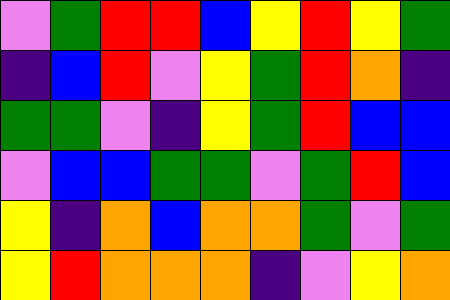[["violet", "green", "red", "red", "blue", "yellow", "red", "yellow", "green"], ["indigo", "blue", "red", "violet", "yellow", "green", "red", "orange", "indigo"], ["green", "green", "violet", "indigo", "yellow", "green", "red", "blue", "blue"], ["violet", "blue", "blue", "green", "green", "violet", "green", "red", "blue"], ["yellow", "indigo", "orange", "blue", "orange", "orange", "green", "violet", "green"], ["yellow", "red", "orange", "orange", "orange", "indigo", "violet", "yellow", "orange"]]